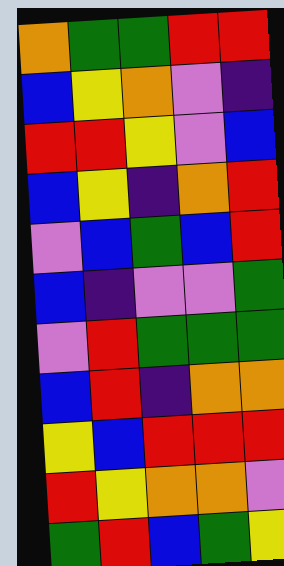[["orange", "green", "green", "red", "red"], ["blue", "yellow", "orange", "violet", "indigo"], ["red", "red", "yellow", "violet", "blue"], ["blue", "yellow", "indigo", "orange", "red"], ["violet", "blue", "green", "blue", "red"], ["blue", "indigo", "violet", "violet", "green"], ["violet", "red", "green", "green", "green"], ["blue", "red", "indigo", "orange", "orange"], ["yellow", "blue", "red", "red", "red"], ["red", "yellow", "orange", "orange", "violet"], ["green", "red", "blue", "green", "yellow"]]